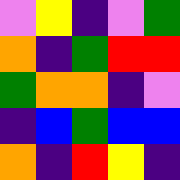[["violet", "yellow", "indigo", "violet", "green"], ["orange", "indigo", "green", "red", "red"], ["green", "orange", "orange", "indigo", "violet"], ["indigo", "blue", "green", "blue", "blue"], ["orange", "indigo", "red", "yellow", "indigo"]]